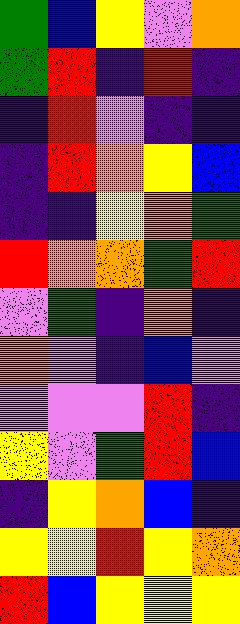[["green", "blue", "yellow", "violet", "orange"], ["green", "red", "indigo", "red", "indigo"], ["indigo", "red", "violet", "indigo", "indigo"], ["indigo", "red", "orange", "yellow", "blue"], ["indigo", "indigo", "yellow", "orange", "green"], ["red", "orange", "orange", "green", "red"], ["violet", "green", "indigo", "orange", "indigo"], ["orange", "violet", "indigo", "blue", "violet"], ["violet", "violet", "violet", "red", "indigo"], ["yellow", "violet", "green", "red", "blue"], ["indigo", "yellow", "orange", "blue", "indigo"], ["yellow", "yellow", "red", "yellow", "orange"], ["red", "blue", "yellow", "yellow", "yellow"]]